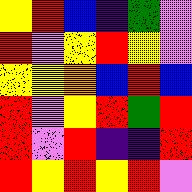[["yellow", "red", "blue", "indigo", "green", "violet"], ["red", "violet", "yellow", "red", "yellow", "violet"], ["yellow", "yellow", "orange", "blue", "red", "blue"], ["red", "violet", "yellow", "red", "green", "red"], ["red", "violet", "red", "indigo", "indigo", "red"], ["red", "yellow", "red", "yellow", "red", "violet"]]